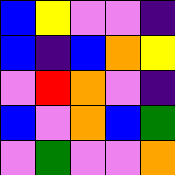[["blue", "yellow", "violet", "violet", "indigo"], ["blue", "indigo", "blue", "orange", "yellow"], ["violet", "red", "orange", "violet", "indigo"], ["blue", "violet", "orange", "blue", "green"], ["violet", "green", "violet", "violet", "orange"]]